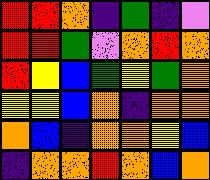[["red", "red", "orange", "indigo", "green", "indigo", "violet"], ["red", "red", "green", "violet", "orange", "red", "orange"], ["red", "yellow", "blue", "green", "yellow", "green", "orange"], ["yellow", "yellow", "blue", "orange", "indigo", "orange", "orange"], ["orange", "blue", "indigo", "orange", "orange", "yellow", "blue"], ["indigo", "orange", "orange", "red", "orange", "blue", "orange"]]